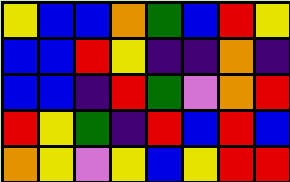[["yellow", "blue", "blue", "orange", "green", "blue", "red", "yellow"], ["blue", "blue", "red", "yellow", "indigo", "indigo", "orange", "indigo"], ["blue", "blue", "indigo", "red", "green", "violet", "orange", "red"], ["red", "yellow", "green", "indigo", "red", "blue", "red", "blue"], ["orange", "yellow", "violet", "yellow", "blue", "yellow", "red", "red"]]